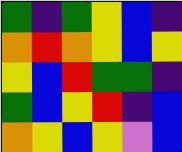[["green", "indigo", "green", "yellow", "blue", "indigo"], ["orange", "red", "orange", "yellow", "blue", "yellow"], ["yellow", "blue", "red", "green", "green", "indigo"], ["green", "blue", "yellow", "red", "indigo", "blue"], ["orange", "yellow", "blue", "yellow", "violet", "blue"]]